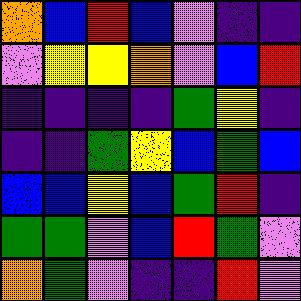[["orange", "blue", "red", "blue", "violet", "indigo", "indigo"], ["violet", "yellow", "yellow", "orange", "violet", "blue", "red"], ["indigo", "indigo", "indigo", "indigo", "green", "yellow", "indigo"], ["indigo", "indigo", "green", "yellow", "blue", "green", "blue"], ["blue", "blue", "yellow", "blue", "green", "red", "indigo"], ["green", "green", "violet", "blue", "red", "green", "violet"], ["orange", "green", "violet", "indigo", "indigo", "red", "violet"]]